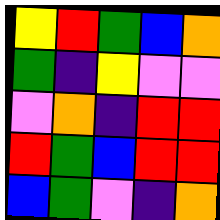[["yellow", "red", "green", "blue", "orange"], ["green", "indigo", "yellow", "violet", "violet"], ["violet", "orange", "indigo", "red", "red"], ["red", "green", "blue", "red", "red"], ["blue", "green", "violet", "indigo", "orange"]]